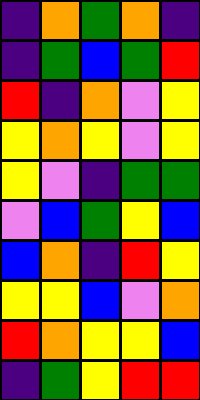[["indigo", "orange", "green", "orange", "indigo"], ["indigo", "green", "blue", "green", "red"], ["red", "indigo", "orange", "violet", "yellow"], ["yellow", "orange", "yellow", "violet", "yellow"], ["yellow", "violet", "indigo", "green", "green"], ["violet", "blue", "green", "yellow", "blue"], ["blue", "orange", "indigo", "red", "yellow"], ["yellow", "yellow", "blue", "violet", "orange"], ["red", "orange", "yellow", "yellow", "blue"], ["indigo", "green", "yellow", "red", "red"]]